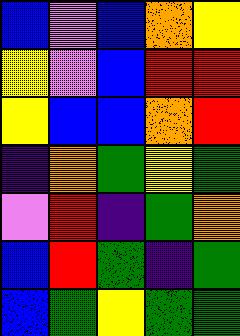[["blue", "violet", "blue", "orange", "yellow"], ["yellow", "violet", "blue", "red", "red"], ["yellow", "blue", "blue", "orange", "red"], ["indigo", "orange", "green", "yellow", "green"], ["violet", "red", "indigo", "green", "orange"], ["blue", "red", "green", "indigo", "green"], ["blue", "green", "yellow", "green", "green"]]